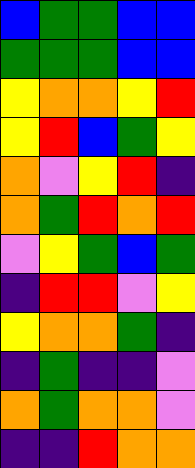[["blue", "green", "green", "blue", "blue"], ["green", "green", "green", "blue", "blue"], ["yellow", "orange", "orange", "yellow", "red"], ["yellow", "red", "blue", "green", "yellow"], ["orange", "violet", "yellow", "red", "indigo"], ["orange", "green", "red", "orange", "red"], ["violet", "yellow", "green", "blue", "green"], ["indigo", "red", "red", "violet", "yellow"], ["yellow", "orange", "orange", "green", "indigo"], ["indigo", "green", "indigo", "indigo", "violet"], ["orange", "green", "orange", "orange", "violet"], ["indigo", "indigo", "red", "orange", "orange"]]